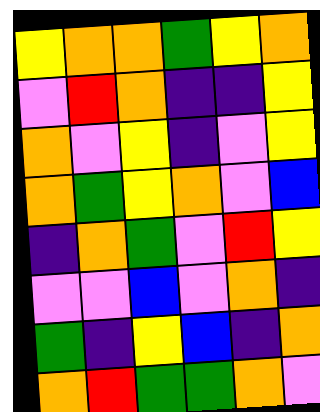[["yellow", "orange", "orange", "green", "yellow", "orange"], ["violet", "red", "orange", "indigo", "indigo", "yellow"], ["orange", "violet", "yellow", "indigo", "violet", "yellow"], ["orange", "green", "yellow", "orange", "violet", "blue"], ["indigo", "orange", "green", "violet", "red", "yellow"], ["violet", "violet", "blue", "violet", "orange", "indigo"], ["green", "indigo", "yellow", "blue", "indigo", "orange"], ["orange", "red", "green", "green", "orange", "violet"]]